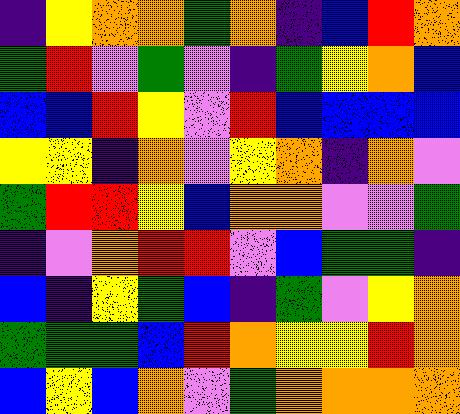[["indigo", "yellow", "orange", "orange", "green", "orange", "indigo", "blue", "red", "orange"], ["green", "red", "violet", "green", "violet", "indigo", "green", "yellow", "orange", "blue"], ["blue", "blue", "red", "yellow", "violet", "red", "blue", "blue", "blue", "blue"], ["yellow", "yellow", "indigo", "orange", "violet", "yellow", "orange", "indigo", "orange", "violet"], ["green", "red", "red", "yellow", "blue", "orange", "orange", "violet", "violet", "green"], ["indigo", "violet", "orange", "red", "red", "violet", "blue", "green", "green", "indigo"], ["blue", "indigo", "yellow", "green", "blue", "indigo", "green", "violet", "yellow", "orange"], ["green", "green", "green", "blue", "red", "orange", "yellow", "yellow", "red", "orange"], ["blue", "yellow", "blue", "orange", "violet", "green", "orange", "orange", "orange", "orange"]]